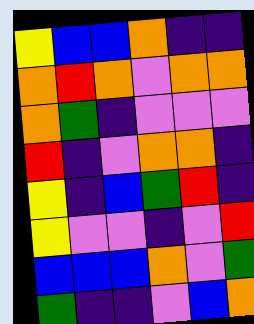[["yellow", "blue", "blue", "orange", "indigo", "indigo"], ["orange", "red", "orange", "violet", "orange", "orange"], ["orange", "green", "indigo", "violet", "violet", "violet"], ["red", "indigo", "violet", "orange", "orange", "indigo"], ["yellow", "indigo", "blue", "green", "red", "indigo"], ["yellow", "violet", "violet", "indigo", "violet", "red"], ["blue", "blue", "blue", "orange", "violet", "green"], ["green", "indigo", "indigo", "violet", "blue", "orange"]]